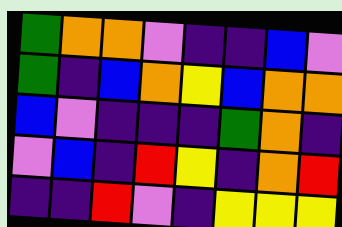[["green", "orange", "orange", "violet", "indigo", "indigo", "blue", "violet"], ["green", "indigo", "blue", "orange", "yellow", "blue", "orange", "orange"], ["blue", "violet", "indigo", "indigo", "indigo", "green", "orange", "indigo"], ["violet", "blue", "indigo", "red", "yellow", "indigo", "orange", "red"], ["indigo", "indigo", "red", "violet", "indigo", "yellow", "yellow", "yellow"]]